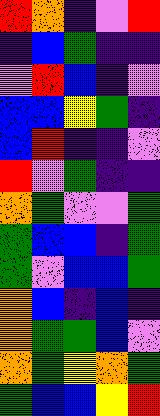[["red", "orange", "indigo", "violet", "red"], ["indigo", "blue", "green", "indigo", "indigo"], ["violet", "red", "blue", "indigo", "violet"], ["blue", "blue", "yellow", "green", "indigo"], ["blue", "red", "indigo", "indigo", "violet"], ["red", "violet", "green", "indigo", "indigo"], ["orange", "green", "violet", "violet", "green"], ["green", "blue", "blue", "indigo", "green"], ["green", "violet", "blue", "blue", "green"], ["orange", "blue", "indigo", "blue", "indigo"], ["orange", "green", "green", "blue", "violet"], ["orange", "green", "yellow", "orange", "green"], ["green", "blue", "blue", "yellow", "red"]]